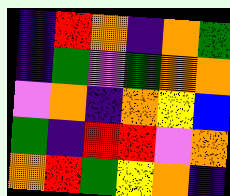[["indigo", "red", "orange", "indigo", "orange", "green"], ["indigo", "green", "violet", "green", "orange", "orange"], ["violet", "orange", "indigo", "orange", "yellow", "blue"], ["green", "indigo", "red", "red", "violet", "orange"], ["orange", "red", "green", "yellow", "orange", "indigo"]]